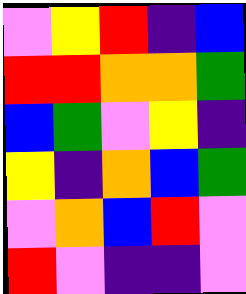[["violet", "yellow", "red", "indigo", "blue"], ["red", "red", "orange", "orange", "green"], ["blue", "green", "violet", "yellow", "indigo"], ["yellow", "indigo", "orange", "blue", "green"], ["violet", "orange", "blue", "red", "violet"], ["red", "violet", "indigo", "indigo", "violet"]]